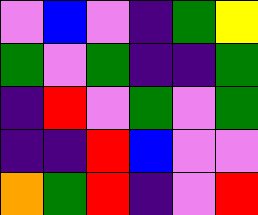[["violet", "blue", "violet", "indigo", "green", "yellow"], ["green", "violet", "green", "indigo", "indigo", "green"], ["indigo", "red", "violet", "green", "violet", "green"], ["indigo", "indigo", "red", "blue", "violet", "violet"], ["orange", "green", "red", "indigo", "violet", "red"]]